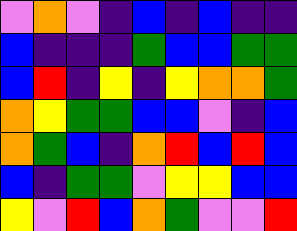[["violet", "orange", "violet", "indigo", "blue", "indigo", "blue", "indigo", "indigo"], ["blue", "indigo", "indigo", "indigo", "green", "blue", "blue", "green", "green"], ["blue", "red", "indigo", "yellow", "indigo", "yellow", "orange", "orange", "green"], ["orange", "yellow", "green", "green", "blue", "blue", "violet", "indigo", "blue"], ["orange", "green", "blue", "indigo", "orange", "red", "blue", "red", "blue"], ["blue", "indigo", "green", "green", "violet", "yellow", "yellow", "blue", "blue"], ["yellow", "violet", "red", "blue", "orange", "green", "violet", "violet", "red"]]